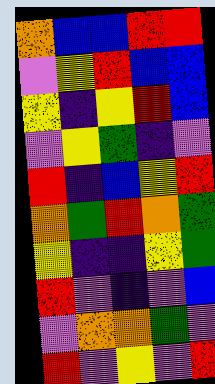[["orange", "blue", "blue", "red", "red"], ["violet", "yellow", "red", "blue", "blue"], ["yellow", "indigo", "yellow", "red", "blue"], ["violet", "yellow", "green", "indigo", "violet"], ["red", "indigo", "blue", "yellow", "red"], ["orange", "green", "red", "orange", "green"], ["yellow", "indigo", "indigo", "yellow", "green"], ["red", "violet", "indigo", "violet", "blue"], ["violet", "orange", "orange", "green", "violet"], ["red", "violet", "yellow", "violet", "red"]]